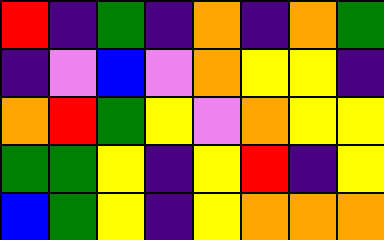[["red", "indigo", "green", "indigo", "orange", "indigo", "orange", "green"], ["indigo", "violet", "blue", "violet", "orange", "yellow", "yellow", "indigo"], ["orange", "red", "green", "yellow", "violet", "orange", "yellow", "yellow"], ["green", "green", "yellow", "indigo", "yellow", "red", "indigo", "yellow"], ["blue", "green", "yellow", "indigo", "yellow", "orange", "orange", "orange"]]